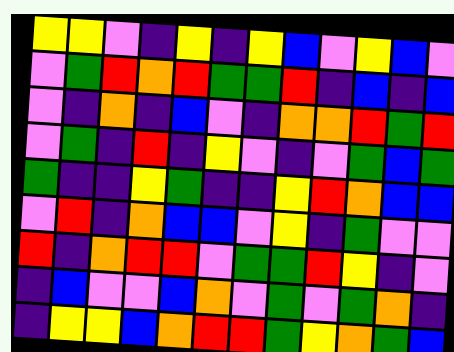[["yellow", "yellow", "violet", "indigo", "yellow", "indigo", "yellow", "blue", "violet", "yellow", "blue", "violet"], ["violet", "green", "red", "orange", "red", "green", "green", "red", "indigo", "blue", "indigo", "blue"], ["violet", "indigo", "orange", "indigo", "blue", "violet", "indigo", "orange", "orange", "red", "green", "red"], ["violet", "green", "indigo", "red", "indigo", "yellow", "violet", "indigo", "violet", "green", "blue", "green"], ["green", "indigo", "indigo", "yellow", "green", "indigo", "indigo", "yellow", "red", "orange", "blue", "blue"], ["violet", "red", "indigo", "orange", "blue", "blue", "violet", "yellow", "indigo", "green", "violet", "violet"], ["red", "indigo", "orange", "red", "red", "violet", "green", "green", "red", "yellow", "indigo", "violet"], ["indigo", "blue", "violet", "violet", "blue", "orange", "violet", "green", "violet", "green", "orange", "indigo"], ["indigo", "yellow", "yellow", "blue", "orange", "red", "red", "green", "yellow", "orange", "green", "blue"]]